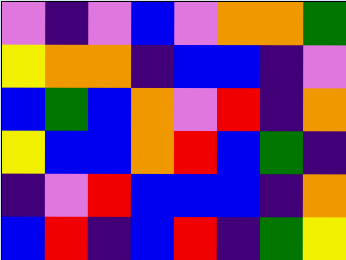[["violet", "indigo", "violet", "blue", "violet", "orange", "orange", "green"], ["yellow", "orange", "orange", "indigo", "blue", "blue", "indigo", "violet"], ["blue", "green", "blue", "orange", "violet", "red", "indigo", "orange"], ["yellow", "blue", "blue", "orange", "red", "blue", "green", "indigo"], ["indigo", "violet", "red", "blue", "blue", "blue", "indigo", "orange"], ["blue", "red", "indigo", "blue", "red", "indigo", "green", "yellow"]]